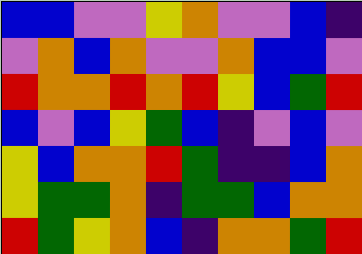[["blue", "blue", "violet", "violet", "yellow", "orange", "violet", "violet", "blue", "indigo"], ["violet", "orange", "blue", "orange", "violet", "violet", "orange", "blue", "blue", "violet"], ["red", "orange", "orange", "red", "orange", "red", "yellow", "blue", "green", "red"], ["blue", "violet", "blue", "yellow", "green", "blue", "indigo", "violet", "blue", "violet"], ["yellow", "blue", "orange", "orange", "red", "green", "indigo", "indigo", "blue", "orange"], ["yellow", "green", "green", "orange", "indigo", "green", "green", "blue", "orange", "orange"], ["red", "green", "yellow", "orange", "blue", "indigo", "orange", "orange", "green", "red"]]